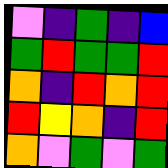[["violet", "indigo", "green", "indigo", "blue"], ["green", "red", "green", "green", "red"], ["orange", "indigo", "red", "orange", "red"], ["red", "yellow", "orange", "indigo", "red"], ["orange", "violet", "green", "violet", "green"]]